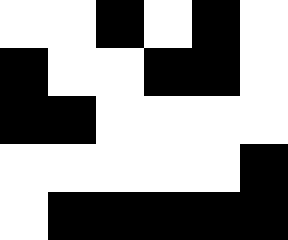[["white", "white", "black", "white", "black", "white"], ["black", "white", "white", "black", "black", "white"], ["black", "black", "white", "white", "white", "white"], ["white", "white", "white", "white", "white", "black"], ["white", "black", "black", "black", "black", "black"]]